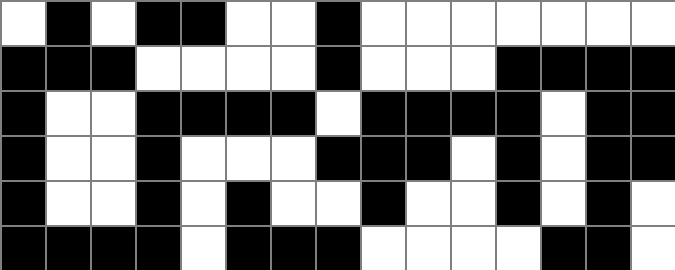[["white", "black", "white", "black", "black", "white", "white", "black", "white", "white", "white", "white", "white", "white", "white"], ["black", "black", "black", "white", "white", "white", "white", "black", "white", "white", "white", "black", "black", "black", "black"], ["black", "white", "white", "black", "black", "black", "black", "white", "black", "black", "black", "black", "white", "black", "black"], ["black", "white", "white", "black", "white", "white", "white", "black", "black", "black", "white", "black", "white", "black", "black"], ["black", "white", "white", "black", "white", "black", "white", "white", "black", "white", "white", "black", "white", "black", "white"], ["black", "black", "black", "black", "white", "black", "black", "black", "white", "white", "white", "white", "black", "black", "white"]]